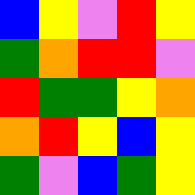[["blue", "yellow", "violet", "red", "yellow"], ["green", "orange", "red", "red", "violet"], ["red", "green", "green", "yellow", "orange"], ["orange", "red", "yellow", "blue", "yellow"], ["green", "violet", "blue", "green", "yellow"]]